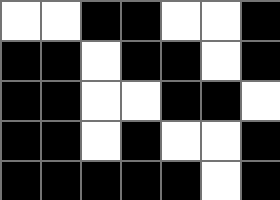[["white", "white", "black", "black", "white", "white", "black"], ["black", "black", "white", "black", "black", "white", "black"], ["black", "black", "white", "white", "black", "black", "white"], ["black", "black", "white", "black", "white", "white", "black"], ["black", "black", "black", "black", "black", "white", "black"]]